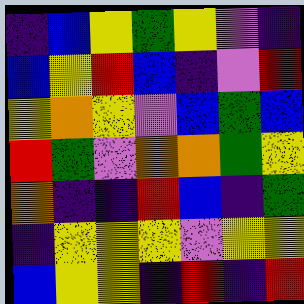[["indigo", "blue", "yellow", "green", "yellow", "violet", "indigo"], ["blue", "yellow", "red", "blue", "indigo", "violet", "red"], ["yellow", "orange", "yellow", "violet", "blue", "green", "blue"], ["red", "green", "violet", "orange", "orange", "green", "yellow"], ["orange", "indigo", "indigo", "red", "blue", "indigo", "green"], ["indigo", "yellow", "yellow", "yellow", "violet", "yellow", "yellow"], ["blue", "yellow", "yellow", "indigo", "red", "indigo", "red"]]